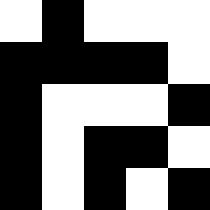[["white", "black", "white", "white", "white"], ["black", "black", "black", "black", "white"], ["black", "white", "white", "white", "black"], ["black", "white", "black", "black", "white"], ["black", "white", "black", "white", "black"]]